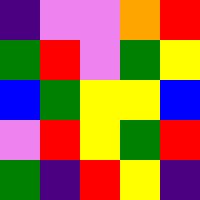[["indigo", "violet", "violet", "orange", "red"], ["green", "red", "violet", "green", "yellow"], ["blue", "green", "yellow", "yellow", "blue"], ["violet", "red", "yellow", "green", "red"], ["green", "indigo", "red", "yellow", "indigo"]]